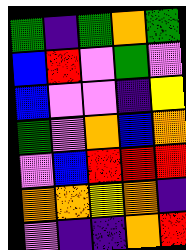[["green", "indigo", "green", "orange", "green"], ["blue", "red", "violet", "green", "violet"], ["blue", "violet", "violet", "indigo", "yellow"], ["green", "violet", "orange", "blue", "orange"], ["violet", "blue", "red", "red", "red"], ["orange", "orange", "yellow", "orange", "indigo"], ["violet", "indigo", "indigo", "orange", "red"]]